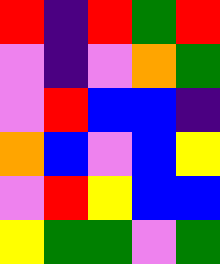[["red", "indigo", "red", "green", "red"], ["violet", "indigo", "violet", "orange", "green"], ["violet", "red", "blue", "blue", "indigo"], ["orange", "blue", "violet", "blue", "yellow"], ["violet", "red", "yellow", "blue", "blue"], ["yellow", "green", "green", "violet", "green"]]